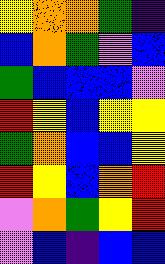[["yellow", "orange", "orange", "green", "indigo"], ["blue", "orange", "green", "violet", "blue"], ["green", "blue", "blue", "blue", "violet"], ["red", "yellow", "blue", "yellow", "yellow"], ["green", "orange", "blue", "blue", "yellow"], ["red", "yellow", "blue", "orange", "red"], ["violet", "orange", "green", "yellow", "red"], ["violet", "blue", "indigo", "blue", "blue"]]